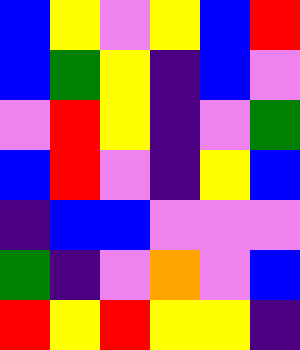[["blue", "yellow", "violet", "yellow", "blue", "red"], ["blue", "green", "yellow", "indigo", "blue", "violet"], ["violet", "red", "yellow", "indigo", "violet", "green"], ["blue", "red", "violet", "indigo", "yellow", "blue"], ["indigo", "blue", "blue", "violet", "violet", "violet"], ["green", "indigo", "violet", "orange", "violet", "blue"], ["red", "yellow", "red", "yellow", "yellow", "indigo"]]